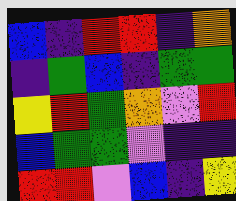[["blue", "indigo", "red", "red", "indigo", "orange"], ["indigo", "green", "blue", "indigo", "green", "green"], ["yellow", "red", "green", "orange", "violet", "red"], ["blue", "green", "green", "violet", "indigo", "indigo"], ["red", "red", "violet", "blue", "indigo", "yellow"]]